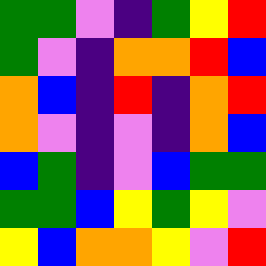[["green", "green", "violet", "indigo", "green", "yellow", "red"], ["green", "violet", "indigo", "orange", "orange", "red", "blue"], ["orange", "blue", "indigo", "red", "indigo", "orange", "red"], ["orange", "violet", "indigo", "violet", "indigo", "orange", "blue"], ["blue", "green", "indigo", "violet", "blue", "green", "green"], ["green", "green", "blue", "yellow", "green", "yellow", "violet"], ["yellow", "blue", "orange", "orange", "yellow", "violet", "red"]]